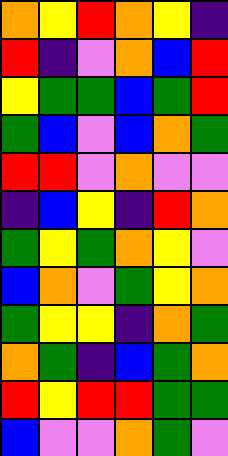[["orange", "yellow", "red", "orange", "yellow", "indigo"], ["red", "indigo", "violet", "orange", "blue", "red"], ["yellow", "green", "green", "blue", "green", "red"], ["green", "blue", "violet", "blue", "orange", "green"], ["red", "red", "violet", "orange", "violet", "violet"], ["indigo", "blue", "yellow", "indigo", "red", "orange"], ["green", "yellow", "green", "orange", "yellow", "violet"], ["blue", "orange", "violet", "green", "yellow", "orange"], ["green", "yellow", "yellow", "indigo", "orange", "green"], ["orange", "green", "indigo", "blue", "green", "orange"], ["red", "yellow", "red", "red", "green", "green"], ["blue", "violet", "violet", "orange", "green", "violet"]]